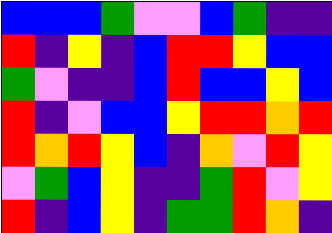[["blue", "blue", "blue", "green", "violet", "violet", "blue", "green", "indigo", "indigo"], ["red", "indigo", "yellow", "indigo", "blue", "red", "red", "yellow", "blue", "blue"], ["green", "violet", "indigo", "indigo", "blue", "red", "blue", "blue", "yellow", "blue"], ["red", "indigo", "violet", "blue", "blue", "yellow", "red", "red", "orange", "red"], ["red", "orange", "red", "yellow", "blue", "indigo", "orange", "violet", "red", "yellow"], ["violet", "green", "blue", "yellow", "indigo", "indigo", "green", "red", "violet", "yellow"], ["red", "indigo", "blue", "yellow", "indigo", "green", "green", "red", "orange", "indigo"]]